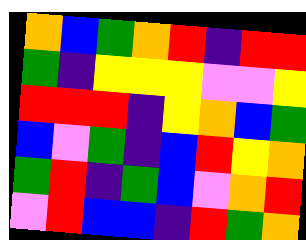[["orange", "blue", "green", "orange", "red", "indigo", "red", "red"], ["green", "indigo", "yellow", "yellow", "yellow", "violet", "violet", "yellow"], ["red", "red", "red", "indigo", "yellow", "orange", "blue", "green"], ["blue", "violet", "green", "indigo", "blue", "red", "yellow", "orange"], ["green", "red", "indigo", "green", "blue", "violet", "orange", "red"], ["violet", "red", "blue", "blue", "indigo", "red", "green", "orange"]]